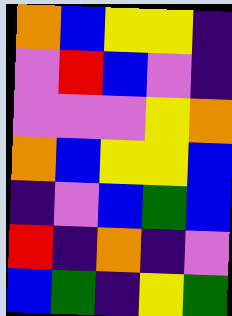[["orange", "blue", "yellow", "yellow", "indigo"], ["violet", "red", "blue", "violet", "indigo"], ["violet", "violet", "violet", "yellow", "orange"], ["orange", "blue", "yellow", "yellow", "blue"], ["indigo", "violet", "blue", "green", "blue"], ["red", "indigo", "orange", "indigo", "violet"], ["blue", "green", "indigo", "yellow", "green"]]